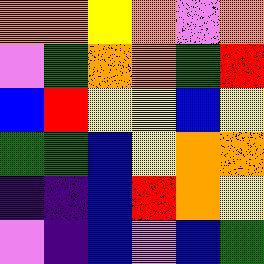[["orange", "orange", "yellow", "orange", "violet", "orange"], ["violet", "green", "orange", "orange", "green", "red"], ["blue", "red", "yellow", "yellow", "blue", "yellow"], ["green", "green", "blue", "yellow", "orange", "orange"], ["indigo", "indigo", "blue", "red", "orange", "yellow"], ["violet", "indigo", "blue", "violet", "blue", "green"]]